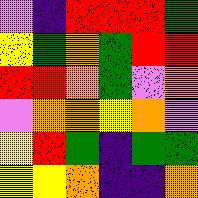[["violet", "indigo", "red", "red", "red", "green"], ["yellow", "green", "orange", "green", "red", "red"], ["red", "red", "orange", "green", "violet", "orange"], ["violet", "orange", "orange", "yellow", "orange", "violet"], ["yellow", "red", "green", "indigo", "green", "green"], ["yellow", "yellow", "orange", "indigo", "indigo", "orange"]]